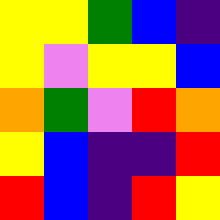[["yellow", "yellow", "green", "blue", "indigo"], ["yellow", "violet", "yellow", "yellow", "blue"], ["orange", "green", "violet", "red", "orange"], ["yellow", "blue", "indigo", "indigo", "red"], ["red", "blue", "indigo", "red", "yellow"]]